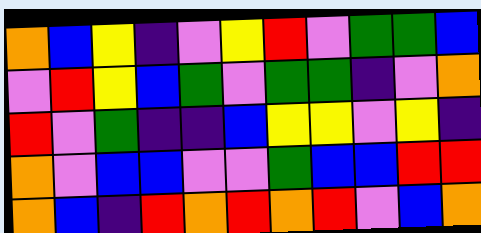[["orange", "blue", "yellow", "indigo", "violet", "yellow", "red", "violet", "green", "green", "blue"], ["violet", "red", "yellow", "blue", "green", "violet", "green", "green", "indigo", "violet", "orange"], ["red", "violet", "green", "indigo", "indigo", "blue", "yellow", "yellow", "violet", "yellow", "indigo"], ["orange", "violet", "blue", "blue", "violet", "violet", "green", "blue", "blue", "red", "red"], ["orange", "blue", "indigo", "red", "orange", "red", "orange", "red", "violet", "blue", "orange"]]